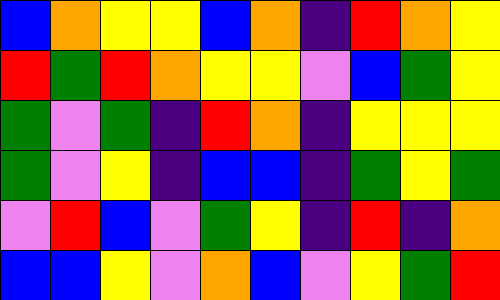[["blue", "orange", "yellow", "yellow", "blue", "orange", "indigo", "red", "orange", "yellow"], ["red", "green", "red", "orange", "yellow", "yellow", "violet", "blue", "green", "yellow"], ["green", "violet", "green", "indigo", "red", "orange", "indigo", "yellow", "yellow", "yellow"], ["green", "violet", "yellow", "indigo", "blue", "blue", "indigo", "green", "yellow", "green"], ["violet", "red", "blue", "violet", "green", "yellow", "indigo", "red", "indigo", "orange"], ["blue", "blue", "yellow", "violet", "orange", "blue", "violet", "yellow", "green", "red"]]